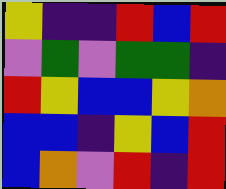[["yellow", "indigo", "indigo", "red", "blue", "red"], ["violet", "green", "violet", "green", "green", "indigo"], ["red", "yellow", "blue", "blue", "yellow", "orange"], ["blue", "blue", "indigo", "yellow", "blue", "red"], ["blue", "orange", "violet", "red", "indigo", "red"]]